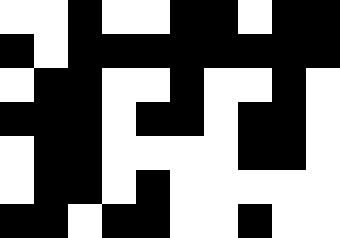[["white", "white", "black", "white", "white", "black", "black", "white", "black", "black"], ["black", "white", "black", "black", "black", "black", "black", "black", "black", "black"], ["white", "black", "black", "white", "white", "black", "white", "white", "black", "white"], ["black", "black", "black", "white", "black", "black", "white", "black", "black", "white"], ["white", "black", "black", "white", "white", "white", "white", "black", "black", "white"], ["white", "black", "black", "white", "black", "white", "white", "white", "white", "white"], ["black", "black", "white", "black", "black", "white", "white", "black", "white", "white"]]